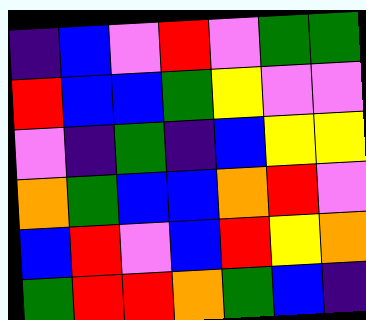[["indigo", "blue", "violet", "red", "violet", "green", "green"], ["red", "blue", "blue", "green", "yellow", "violet", "violet"], ["violet", "indigo", "green", "indigo", "blue", "yellow", "yellow"], ["orange", "green", "blue", "blue", "orange", "red", "violet"], ["blue", "red", "violet", "blue", "red", "yellow", "orange"], ["green", "red", "red", "orange", "green", "blue", "indigo"]]